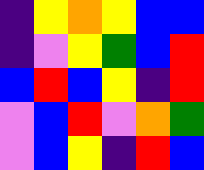[["indigo", "yellow", "orange", "yellow", "blue", "blue"], ["indigo", "violet", "yellow", "green", "blue", "red"], ["blue", "red", "blue", "yellow", "indigo", "red"], ["violet", "blue", "red", "violet", "orange", "green"], ["violet", "blue", "yellow", "indigo", "red", "blue"]]